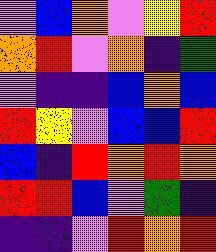[["violet", "blue", "orange", "violet", "yellow", "red"], ["orange", "red", "violet", "orange", "indigo", "green"], ["violet", "indigo", "indigo", "blue", "orange", "blue"], ["red", "yellow", "violet", "blue", "blue", "red"], ["blue", "indigo", "red", "orange", "red", "orange"], ["red", "red", "blue", "violet", "green", "indigo"], ["indigo", "indigo", "violet", "red", "orange", "red"]]